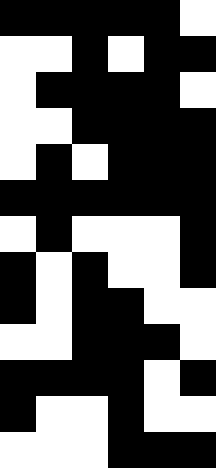[["black", "black", "black", "black", "black", "white"], ["white", "white", "black", "white", "black", "black"], ["white", "black", "black", "black", "black", "white"], ["white", "white", "black", "black", "black", "black"], ["white", "black", "white", "black", "black", "black"], ["black", "black", "black", "black", "black", "black"], ["white", "black", "white", "white", "white", "black"], ["black", "white", "black", "white", "white", "black"], ["black", "white", "black", "black", "white", "white"], ["white", "white", "black", "black", "black", "white"], ["black", "black", "black", "black", "white", "black"], ["black", "white", "white", "black", "white", "white"], ["white", "white", "white", "black", "black", "black"]]